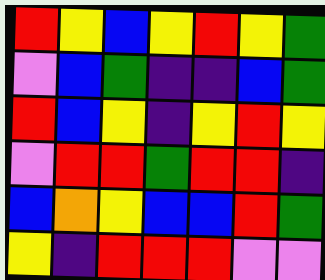[["red", "yellow", "blue", "yellow", "red", "yellow", "green"], ["violet", "blue", "green", "indigo", "indigo", "blue", "green"], ["red", "blue", "yellow", "indigo", "yellow", "red", "yellow"], ["violet", "red", "red", "green", "red", "red", "indigo"], ["blue", "orange", "yellow", "blue", "blue", "red", "green"], ["yellow", "indigo", "red", "red", "red", "violet", "violet"]]